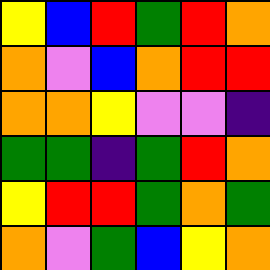[["yellow", "blue", "red", "green", "red", "orange"], ["orange", "violet", "blue", "orange", "red", "red"], ["orange", "orange", "yellow", "violet", "violet", "indigo"], ["green", "green", "indigo", "green", "red", "orange"], ["yellow", "red", "red", "green", "orange", "green"], ["orange", "violet", "green", "blue", "yellow", "orange"]]